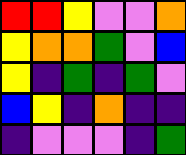[["red", "red", "yellow", "violet", "violet", "orange"], ["yellow", "orange", "orange", "green", "violet", "blue"], ["yellow", "indigo", "green", "indigo", "green", "violet"], ["blue", "yellow", "indigo", "orange", "indigo", "indigo"], ["indigo", "violet", "violet", "violet", "indigo", "green"]]